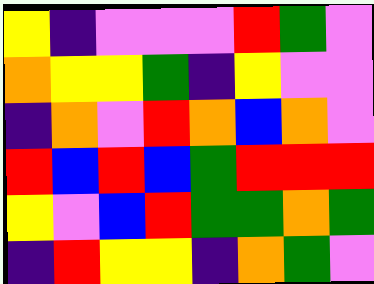[["yellow", "indigo", "violet", "violet", "violet", "red", "green", "violet"], ["orange", "yellow", "yellow", "green", "indigo", "yellow", "violet", "violet"], ["indigo", "orange", "violet", "red", "orange", "blue", "orange", "violet"], ["red", "blue", "red", "blue", "green", "red", "red", "red"], ["yellow", "violet", "blue", "red", "green", "green", "orange", "green"], ["indigo", "red", "yellow", "yellow", "indigo", "orange", "green", "violet"]]